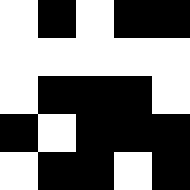[["white", "black", "white", "black", "black"], ["white", "white", "white", "white", "white"], ["white", "black", "black", "black", "white"], ["black", "white", "black", "black", "black"], ["white", "black", "black", "white", "black"]]